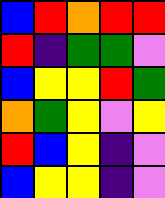[["blue", "red", "orange", "red", "red"], ["red", "indigo", "green", "green", "violet"], ["blue", "yellow", "yellow", "red", "green"], ["orange", "green", "yellow", "violet", "yellow"], ["red", "blue", "yellow", "indigo", "violet"], ["blue", "yellow", "yellow", "indigo", "violet"]]